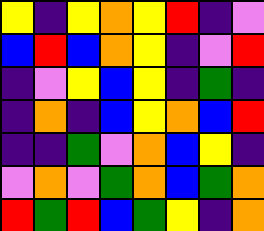[["yellow", "indigo", "yellow", "orange", "yellow", "red", "indigo", "violet"], ["blue", "red", "blue", "orange", "yellow", "indigo", "violet", "red"], ["indigo", "violet", "yellow", "blue", "yellow", "indigo", "green", "indigo"], ["indigo", "orange", "indigo", "blue", "yellow", "orange", "blue", "red"], ["indigo", "indigo", "green", "violet", "orange", "blue", "yellow", "indigo"], ["violet", "orange", "violet", "green", "orange", "blue", "green", "orange"], ["red", "green", "red", "blue", "green", "yellow", "indigo", "orange"]]